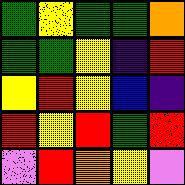[["green", "yellow", "green", "green", "orange"], ["green", "green", "yellow", "indigo", "red"], ["yellow", "red", "yellow", "blue", "indigo"], ["red", "yellow", "red", "green", "red"], ["violet", "red", "orange", "yellow", "violet"]]